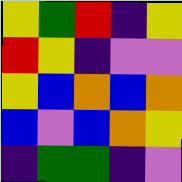[["yellow", "green", "red", "indigo", "yellow"], ["red", "yellow", "indigo", "violet", "violet"], ["yellow", "blue", "orange", "blue", "orange"], ["blue", "violet", "blue", "orange", "yellow"], ["indigo", "green", "green", "indigo", "violet"]]